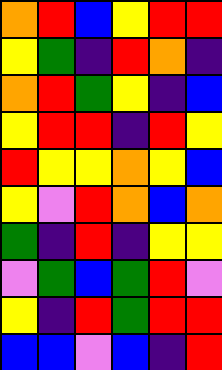[["orange", "red", "blue", "yellow", "red", "red"], ["yellow", "green", "indigo", "red", "orange", "indigo"], ["orange", "red", "green", "yellow", "indigo", "blue"], ["yellow", "red", "red", "indigo", "red", "yellow"], ["red", "yellow", "yellow", "orange", "yellow", "blue"], ["yellow", "violet", "red", "orange", "blue", "orange"], ["green", "indigo", "red", "indigo", "yellow", "yellow"], ["violet", "green", "blue", "green", "red", "violet"], ["yellow", "indigo", "red", "green", "red", "red"], ["blue", "blue", "violet", "blue", "indigo", "red"]]